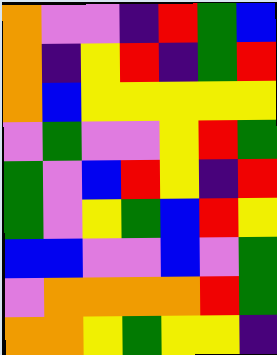[["orange", "violet", "violet", "indigo", "red", "green", "blue"], ["orange", "indigo", "yellow", "red", "indigo", "green", "red"], ["orange", "blue", "yellow", "yellow", "yellow", "yellow", "yellow"], ["violet", "green", "violet", "violet", "yellow", "red", "green"], ["green", "violet", "blue", "red", "yellow", "indigo", "red"], ["green", "violet", "yellow", "green", "blue", "red", "yellow"], ["blue", "blue", "violet", "violet", "blue", "violet", "green"], ["violet", "orange", "orange", "orange", "orange", "red", "green"], ["orange", "orange", "yellow", "green", "yellow", "yellow", "indigo"]]